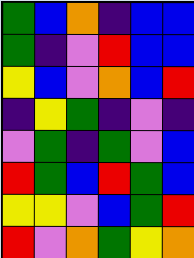[["green", "blue", "orange", "indigo", "blue", "blue"], ["green", "indigo", "violet", "red", "blue", "blue"], ["yellow", "blue", "violet", "orange", "blue", "red"], ["indigo", "yellow", "green", "indigo", "violet", "indigo"], ["violet", "green", "indigo", "green", "violet", "blue"], ["red", "green", "blue", "red", "green", "blue"], ["yellow", "yellow", "violet", "blue", "green", "red"], ["red", "violet", "orange", "green", "yellow", "orange"]]